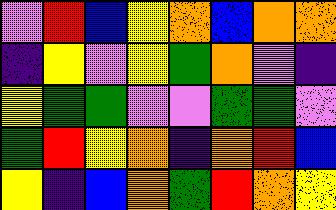[["violet", "red", "blue", "yellow", "orange", "blue", "orange", "orange"], ["indigo", "yellow", "violet", "yellow", "green", "orange", "violet", "indigo"], ["yellow", "green", "green", "violet", "violet", "green", "green", "violet"], ["green", "red", "yellow", "orange", "indigo", "orange", "red", "blue"], ["yellow", "indigo", "blue", "orange", "green", "red", "orange", "yellow"]]